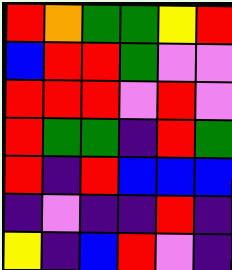[["red", "orange", "green", "green", "yellow", "red"], ["blue", "red", "red", "green", "violet", "violet"], ["red", "red", "red", "violet", "red", "violet"], ["red", "green", "green", "indigo", "red", "green"], ["red", "indigo", "red", "blue", "blue", "blue"], ["indigo", "violet", "indigo", "indigo", "red", "indigo"], ["yellow", "indigo", "blue", "red", "violet", "indigo"]]